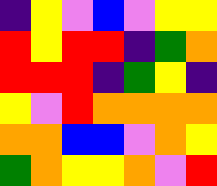[["indigo", "yellow", "violet", "blue", "violet", "yellow", "yellow"], ["red", "yellow", "red", "red", "indigo", "green", "orange"], ["red", "red", "red", "indigo", "green", "yellow", "indigo"], ["yellow", "violet", "red", "orange", "orange", "orange", "orange"], ["orange", "orange", "blue", "blue", "violet", "orange", "yellow"], ["green", "orange", "yellow", "yellow", "orange", "violet", "red"]]